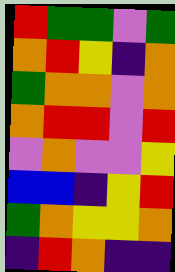[["red", "green", "green", "violet", "green"], ["orange", "red", "yellow", "indigo", "orange"], ["green", "orange", "orange", "violet", "orange"], ["orange", "red", "red", "violet", "red"], ["violet", "orange", "violet", "violet", "yellow"], ["blue", "blue", "indigo", "yellow", "red"], ["green", "orange", "yellow", "yellow", "orange"], ["indigo", "red", "orange", "indigo", "indigo"]]